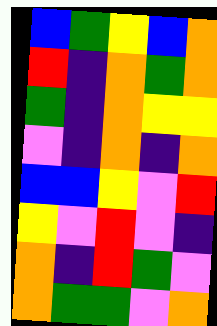[["blue", "green", "yellow", "blue", "orange"], ["red", "indigo", "orange", "green", "orange"], ["green", "indigo", "orange", "yellow", "yellow"], ["violet", "indigo", "orange", "indigo", "orange"], ["blue", "blue", "yellow", "violet", "red"], ["yellow", "violet", "red", "violet", "indigo"], ["orange", "indigo", "red", "green", "violet"], ["orange", "green", "green", "violet", "orange"]]